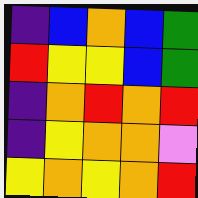[["indigo", "blue", "orange", "blue", "green"], ["red", "yellow", "yellow", "blue", "green"], ["indigo", "orange", "red", "orange", "red"], ["indigo", "yellow", "orange", "orange", "violet"], ["yellow", "orange", "yellow", "orange", "red"]]